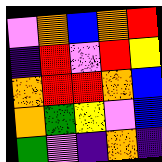[["violet", "orange", "blue", "orange", "red"], ["indigo", "red", "violet", "red", "yellow"], ["orange", "red", "red", "orange", "blue"], ["orange", "green", "yellow", "violet", "blue"], ["green", "violet", "indigo", "orange", "indigo"]]